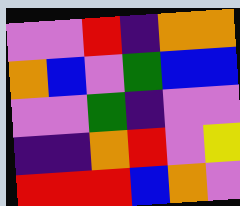[["violet", "violet", "red", "indigo", "orange", "orange"], ["orange", "blue", "violet", "green", "blue", "blue"], ["violet", "violet", "green", "indigo", "violet", "violet"], ["indigo", "indigo", "orange", "red", "violet", "yellow"], ["red", "red", "red", "blue", "orange", "violet"]]